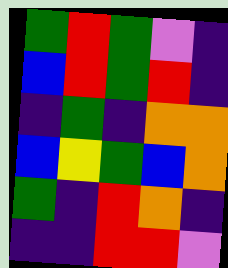[["green", "red", "green", "violet", "indigo"], ["blue", "red", "green", "red", "indigo"], ["indigo", "green", "indigo", "orange", "orange"], ["blue", "yellow", "green", "blue", "orange"], ["green", "indigo", "red", "orange", "indigo"], ["indigo", "indigo", "red", "red", "violet"]]